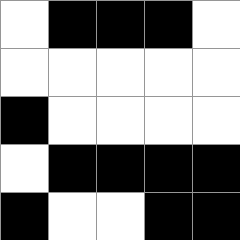[["white", "black", "black", "black", "white"], ["white", "white", "white", "white", "white"], ["black", "white", "white", "white", "white"], ["white", "black", "black", "black", "black"], ["black", "white", "white", "black", "black"]]